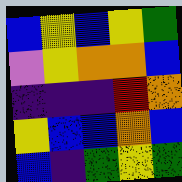[["blue", "yellow", "blue", "yellow", "green"], ["violet", "yellow", "orange", "orange", "blue"], ["indigo", "indigo", "indigo", "red", "orange"], ["yellow", "blue", "blue", "orange", "blue"], ["blue", "indigo", "green", "yellow", "green"]]